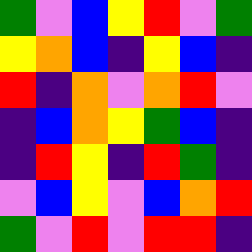[["green", "violet", "blue", "yellow", "red", "violet", "green"], ["yellow", "orange", "blue", "indigo", "yellow", "blue", "indigo"], ["red", "indigo", "orange", "violet", "orange", "red", "violet"], ["indigo", "blue", "orange", "yellow", "green", "blue", "indigo"], ["indigo", "red", "yellow", "indigo", "red", "green", "indigo"], ["violet", "blue", "yellow", "violet", "blue", "orange", "red"], ["green", "violet", "red", "violet", "red", "red", "indigo"]]